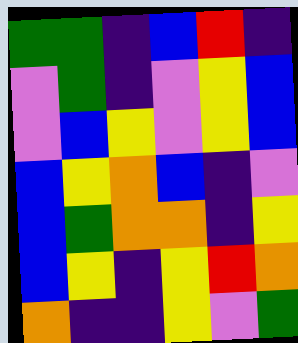[["green", "green", "indigo", "blue", "red", "indigo"], ["violet", "green", "indigo", "violet", "yellow", "blue"], ["violet", "blue", "yellow", "violet", "yellow", "blue"], ["blue", "yellow", "orange", "blue", "indigo", "violet"], ["blue", "green", "orange", "orange", "indigo", "yellow"], ["blue", "yellow", "indigo", "yellow", "red", "orange"], ["orange", "indigo", "indigo", "yellow", "violet", "green"]]